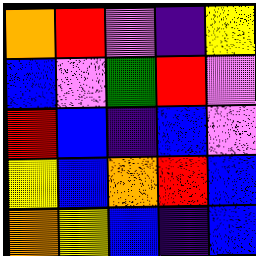[["orange", "red", "violet", "indigo", "yellow"], ["blue", "violet", "green", "red", "violet"], ["red", "blue", "indigo", "blue", "violet"], ["yellow", "blue", "orange", "red", "blue"], ["orange", "yellow", "blue", "indigo", "blue"]]